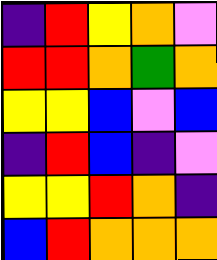[["indigo", "red", "yellow", "orange", "violet"], ["red", "red", "orange", "green", "orange"], ["yellow", "yellow", "blue", "violet", "blue"], ["indigo", "red", "blue", "indigo", "violet"], ["yellow", "yellow", "red", "orange", "indigo"], ["blue", "red", "orange", "orange", "orange"]]